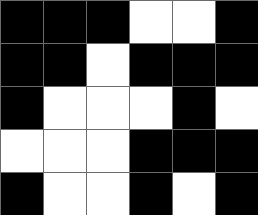[["black", "black", "black", "white", "white", "black"], ["black", "black", "white", "black", "black", "black"], ["black", "white", "white", "white", "black", "white"], ["white", "white", "white", "black", "black", "black"], ["black", "white", "white", "black", "white", "black"]]